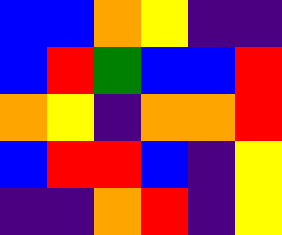[["blue", "blue", "orange", "yellow", "indigo", "indigo"], ["blue", "red", "green", "blue", "blue", "red"], ["orange", "yellow", "indigo", "orange", "orange", "red"], ["blue", "red", "red", "blue", "indigo", "yellow"], ["indigo", "indigo", "orange", "red", "indigo", "yellow"]]